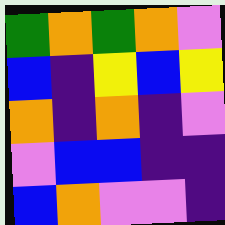[["green", "orange", "green", "orange", "violet"], ["blue", "indigo", "yellow", "blue", "yellow"], ["orange", "indigo", "orange", "indigo", "violet"], ["violet", "blue", "blue", "indigo", "indigo"], ["blue", "orange", "violet", "violet", "indigo"]]